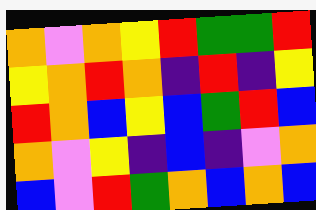[["orange", "violet", "orange", "yellow", "red", "green", "green", "red"], ["yellow", "orange", "red", "orange", "indigo", "red", "indigo", "yellow"], ["red", "orange", "blue", "yellow", "blue", "green", "red", "blue"], ["orange", "violet", "yellow", "indigo", "blue", "indigo", "violet", "orange"], ["blue", "violet", "red", "green", "orange", "blue", "orange", "blue"]]